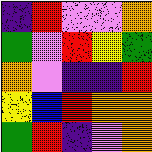[["indigo", "red", "violet", "violet", "orange"], ["green", "violet", "red", "yellow", "green"], ["orange", "violet", "indigo", "indigo", "red"], ["yellow", "blue", "red", "orange", "orange"], ["green", "red", "indigo", "violet", "orange"]]